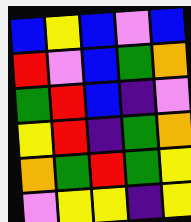[["blue", "yellow", "blue", "violet", "blue"], ["red", "violet", "blue", "green", "orange"], ["green", "red", "blue", "indigo", "violet"], ["yellow", "red", "indigo", "green", "orange"], ["orange", "green", "red", "green", "yellow"], ["violet", "yellow", "yellow", "indigo", "yellow"]]